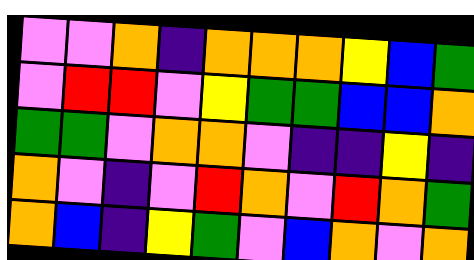[["violet", "violet", "orange", "indigo", "orange", "orange", "orange", "yellow", "blue", "green"], ["violet", "red", "red", "violet", "yellow", "green", "green", "blue", "blue", "orange"], ["green", "green", "violet", "orange", "orange", "violet", "indigo", "indigo", "yellow", "indigo"], ["orange", "violet", "indigo", "violet", "red", "orange", "violet", "red", "orange", "green"], ["orange", "blue", "indigo", "yellow", "green", "violet", "blue", "orange", "violet", "orange"]]